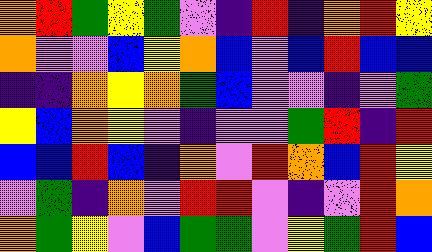[["orange", "red", "green", "yellow", "green", "violet", "indigo", "red", "indigo", "orange", "red", "yellow"], ["orange", "violet", "violet", "blue", "yellow", "orange", "blue", "violet", "blue", "red", "blue", "blue"], ["indigo", "indigo", "orange", "yellow", "orange", "green", "blue", "violet", "violet", "indigo", "violet", "green"], ["yellow", "blue", "orange", "yellow", "violet", "indigo", "violet", "violet", "green", "red", "indigo", "red"], ["blue", "blue", "red", "blue", "indigo", "orange", "violet", "red", "orange", "blue", "red", "yellow"], ["violet", "green", "indigo", "orange", "violet", "red", "red", "violet", "indigo", "violet", "red", "orange"], ["orange", "green", "yellow", "violet", "blue", "green", "green", "violet", "yellow", "green", "red", "blue"]]